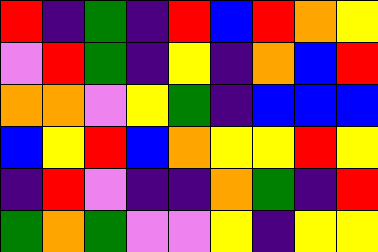[["red", "indigo", "green", "indigo", "red", "blue", "red", "orange", "yellow"], ["violet", "red", "green", "indigo", "yellow", "indigo", "orange", "blue", "red"], ["orange", "orange", "violet", "yellow", "green", "indigo", "blue", "blue", "blue"], ["blue", "yellow", "red", "blue", "orange", "yellow", "yellow", "red", "yellow"], ["indigo", "red", "violet", "indigo", "indigo", "orange", "green", "indigo", "red"], ["green", "orange", "green", "violet", "violet", "yellow", "indigo", "yellow", "yellow"]]